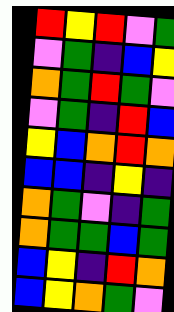[["red", "yellow", "red", "violet", "green"], ["violet", "green", "indigo", "blue", "yellow"], ["orange", "green", "red", "green", "violet"], ["violet", "green", "indigo", "red", "blue"], ["yellow", "blue", "orange", "red", "orange"], ["blue", "blue", "indigo", "yellow", "indigo"], ["orange", "green", "violet", "indigo", "green"], ["orange", "green", "green", "blue", "green"], ["blue", "yellow", "indigo", "red", "orange"], ["blue", "yellow", "orange", "green", "violet"]]